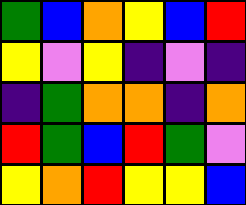[["green", "blue", "orange", "yellow", "blue", "red"], ["yellow", "violet", "yellow", "indigo", "violet", "indigo"], ["indigo", "green", "orange", "orange", "indigo", "orange"], ["red", "green", "blue", "red", "green", "violet"], ["yellow", "orange", "red", "yellow", "yellow", "blue"]]